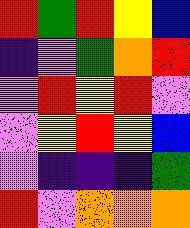[["red", "green", "red", "yellow", "blue"], ["indigo", "violet", "green", "orange", "red"], ["violet", "red", "yellow", "red", "violet"], ["violet", "yellow", "red", "yellow", "blue"], ["violet", "indigo", "indigo", "indigo", "green"], ["red", "violet", "orange", "orange", "orange"]]